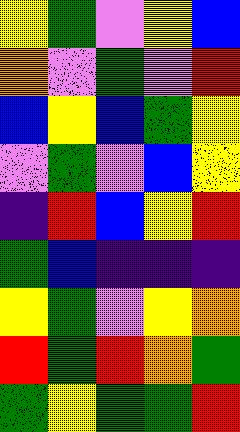[["yellow", "green", "violet", "yellow", "blue"], ["orange", "violet", "green", "violet", "red"], ["blue", "yellow", "blue", "green", "yellow"], ["violet", "green", "violet", "blue", "yellow"], ["indigo", "red", "blue", "yellow", "red"], ["green", "blue", "indigo", "indigo", "indigo"], ["yellow", "green", "violet", "yellow", "orange"], ["red", "green", "red", "orange", "green"], ["green", "yellow", "green", "green", "red"]]